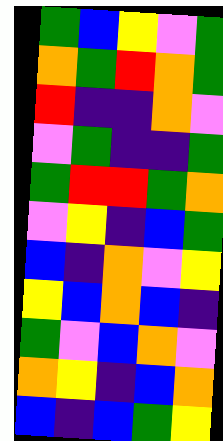[["green", "blue", "yellow", "violet", "green"], ["orange", "green", "red", "orange", "green"], ["red", "indigo", "indigo", "orange", "violet"], ["violet", "green", "indigo", "indigo", "green"], ["green", "red", "red", "green", "orange"], ["violet", "yellow", "indigo", "blue", "green"], ["blue", "indigo", "orange", "violet", "yellow"], ["yellow", "blue", "orange", "blue", "indigo"], ["green", "violet", "blue", "orange", "violet"], ["orange", "yellow", "indigo", "blue", "orange"], ["blue", "indigo", "blue", "green", "yellow"]]